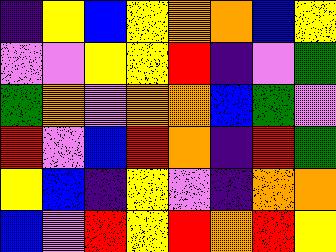[["indigo", "yellow", "blue", "yellow", "orange", "orange", "blue", "yellow"], ["violet", "violet", "yellow", "yellow", "red", "indigo", "violet", "green"], ["green", "orange", "violet", "orange", "orange", "blue", "green", "violet"], ["red", "violet", "blue", "red", "orange", "indigo", "red", "green"], ["yellow", "blue", "indigo", "yellow", "violet", "indigo", "orange", "orange"], ["blue", "violet", "red", "yellow", "red", "orange", "red", "yellow"]]